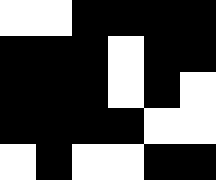[["white", "white", "black", "black", "black", "black"], ["black", "black", "black", "white", "black", "black"], ["black", "black", "black", "white", "black", "white"], ["black", "black", "black", "black", "white", "white"], ["white", "black", "white", "white", "black", "black"]]